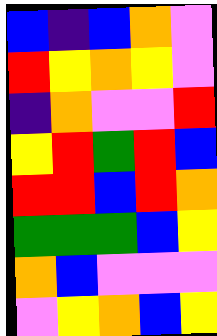[["blue", "indigo", "blue", "orange", "violet"], ["red", "yellow", "orange", "yellow", "violet"], ["indigo", "orange", "violet", "violet", "red"], ["yellow", "red", "green", "red", "blue"], ["red", "red", "blue", "red", "orange"], ["green", "green", "green", "blue", "yellow"], ["orange", "blue", "violet", "violet", "violet"], ["violet", "yellow", "orange", "blue", "yellow"]]